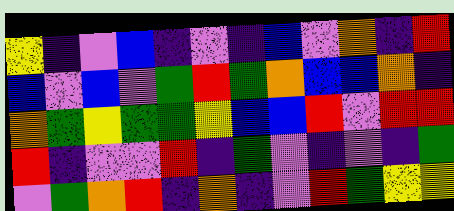[["yellow", "indigo", "violet", "blue", "indigo", "violet", "indigo", "blue", "violet", "orange", "indigo", "red"], ["blue", "violet", "blue", "violet", "green", "red", "green", "orange", "blue", "blue", "orange", "indigo"], ["orange", "green", "yellow", "green", "green", "yellow", "blue", "blue", "red", "violet", "red", "red"], ["red", "indigo", "violet", "violet", "red", "indigo", "green", "violet", "indigo", "violet", "indigo", "green"], ["violet", "green", "orange", "red", "indigo", "orange", "indigo", "violet", "red", "green", "yellow", "yellow"]]